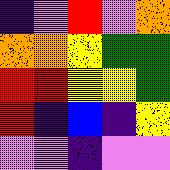[["indigo", "violet", "red", "violet", "orange"], ["orange", "orange", "yellow", "green", "green"], ["red", "red", "yellow", "yellow", "green"], ["red", "indigo", "blue", "indigo", "yellow"], ["violet", "violet", "indigo", "violet", "violet"]]